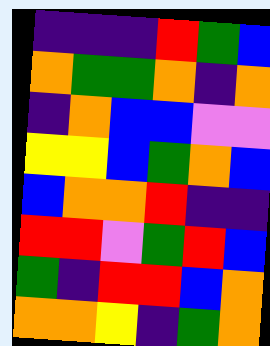[["indigo", "indigo", "indigo", "red", "green", "blue"], ["orange", "green", "green", "orange", "indigo", "orange"], ["indigo", "orange", "blue", "blue", "violet", "violet"], ["yellow", "yellow", "blue", "green", "orange", "blue"], ["blue", "orange", "orange", "red", "indigo", "indigo"], ["red", "red", "violet", "green", "red", "blue"], ["green", "indigo", "red", "red", "blue", "orange"], ["orange", "orange", "yellow", "indigo", "green", "orange"]]